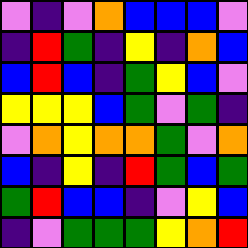[["violet", "indigo", "violet", "orange", "blue", "blue", "blue", "violet"], ["indigo", "red", "green", "indigo", "yellow", "indigo", "orange", "blue"], ["blue", "red", "blue", "indigo", "green", "yellow", "blue", "violet"], ["yellow", "yellow", "yellow", "blue", "green", "violet", "green", "indigo"], ["violet", "orange", "yellow", "orange", "orange", "green", "violet", "orange"], ["blue", "indigo", "yellow", "indigo", "red", "green", "blue", "green"], ["green", "red", "blue", "blue", "indigo", "violet", "yellow", "blue"], ["indigo", "violet", "green", "green", "green", "yellow", "orange", "red"]]